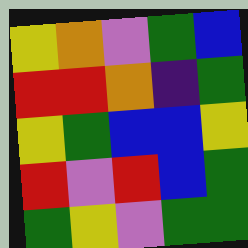[["yellow", "orange", "violet", "green", "blue"], ["red", "red", "orange", "indigo", "green"], ["yellow", "green", "blue", "blue", "yellow"], ["red", "violet", "red", "blue", "green"], ["green", "yellow", "violet", "green", "green"]]